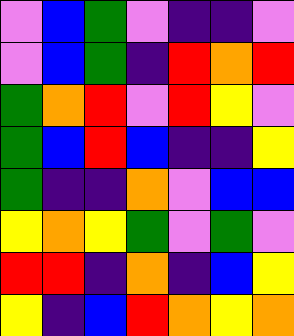[["violet", "blue", "green", "violet", "indigo", "indigo", "violet"], ["violet", "blue", "green", "indigo", "red", "orange", "red"], ["green", "orange", "red", "violet", "red", "yellow", "violet"], ["green", "blue", "red", "blue", "indigo", "indigo", "yellow"], ["green", "indigo", "indigo", "orange", "violet", "blue", "blue"], ["yellow", "orange", "yellow", "green", "violet", "green", "violet"], ["red", "red", "indigo", "orange", "indigo", "blue", "yellow"], ["yellow", "indigo", "blue", "red", "orange", "yellow", "orange"]]